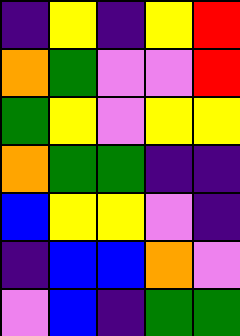[["indigo", "yellow", "indigo", "yellow", "red"], ["orange", "green", "violet", "violet", "red"], ["green", "yellow", "violet", "yellow", "yellow"], ["orange", "green", "green", "indigo", "indigo"], ["blue", "yellow", "yellow", "violet", "indigo"], ["indigo", "blue", "blue", "orange", "violet"], ["violet", "blue", "indigo", "green", "green"]]